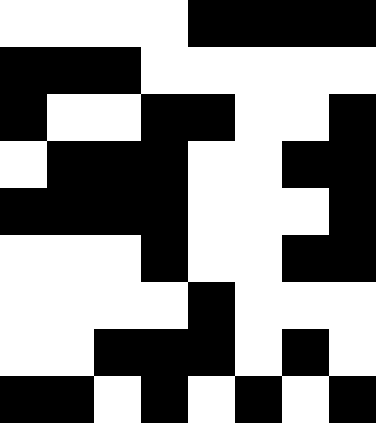[["white", "white", "white", "white", "black", "black", "black", "black"], ["black", "black", "black", "white", "white", "white", "white", "white"], ["black", "white", "white", "black", "black", "white", "white", "black"], ["white", "black", "black", "black", "white", "white", "black", "black"], ["black", "black", "black", "black", "white", "white", "white", "black"], ["white", "white", "white", "black", "white", "white", "black", "black"], ["white", "white", "white", "white", "black", "white", "white", "white"], ["white", "white", "black", "black", "black", "white", "black", "white"], ["black", "black", "white", "black", "white", "black", "white", "black"]]